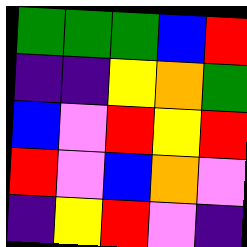[["green", "green", "green", "blue", "red"], ["indigo", "indigo", "yellow", "orange", "green"], ["blue", "violet", "red", "yellow", "red"], ["red", "violet", "blue", "orange", "violet"], ["indigo", "yellow", "red", "violet", "indigo"]]